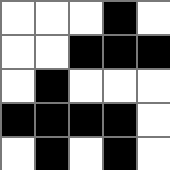[["white", "white", "white", "black", "white"], ["white", "white", "black", "black", "black"], ["white", "black", "white", "white", "white"], ["black", "black", "black", "black", "white"], ["white", "black", "white", "black", "white"]]